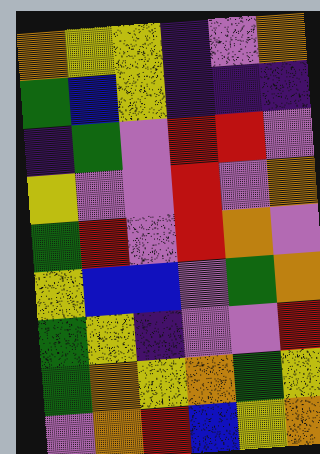[["orange", "yellow", "yellow", "indigo", "violet", "orange"], ["green", "blue", "yellow", "indigo", "indigo", "indigo"], ["indigo", "green", "violet", "red", "red", "violet"], ["yellow", "violet", "violet", "red", "violet", "orange"], ["green", "red", "violet", "red", "orange", "violet"], ["yellow", "blue", "blue", "violet", "green", "orange"], ["green", "yellow", "indigo", "violet", "violet", "red"], ["green", "orange", "yellow", "orange", "green", "yellow"], ["violet", "orange", "red", "blue", "yellow", "orange"]]